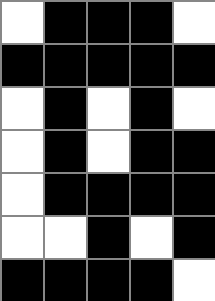[["white", "black", "black", "black", "white"], ["black", "black", "black", "black", "black"], ["white", "black", "white", "black", "white"], ["white", "black", "white", "black", "black"], ["white", "black", "black", "black", "black"], ["white", "white", "black", "white", "black"], ["black", "black", "black", "black", "white"]]